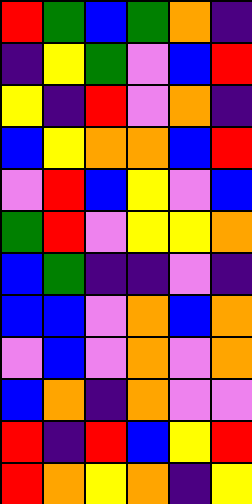[["red", "green", "blue", "green", "orange", "indigo"], ["indigo", "yellow", "green", "violet", "blue", "red"], ["yellow", "indigo", "red", "violet", "orange", "indigo"], ["blue", "yellow", "orange", "orange", "blue", "red"], ["violet", "red", "blue", "yellow", "violet", "blue"], ["green", "red", "violet", "yellow", "yellow", "orange"], ["blue", "green", "indigo", "indigo", "violet", "indigo"], ["blue", "blue", "violet", "orange", "blue", "orange"], ["violet", "blue", "violet", "orange", "violet", "orange"], ["blue", "orange", "indigo", "orange", "violet", "violet"], ["red", "indigo", "red", "blue", "yellow", "red"], ["red", "orange", "yellow", "orange", "indigo", "yellow"]]